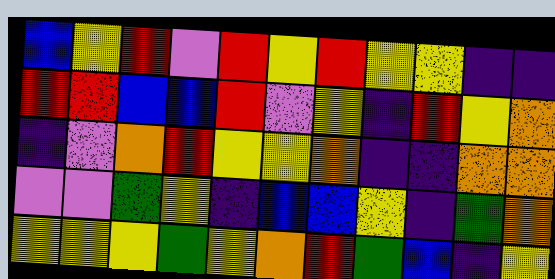[["blue", "yellow", "red", "violet", "red", "yellow", "red", "yellow", "yellow", "indigo", "indigo"], ["red", "red", "blue", "blue", "red", "violet", "yellow", "indigo", "red", "yellow", "orange"], ["indigo", "violet", "orange", "red", "yellow", "yellow", "orange", "indigo", "indigo", "orange", "orange"], ["violet", "violet", "green", "yellow", "indigo", "blue", "blue", "yellow", "indigo", "green", "orange"], ["yellow", "yellow", "yellow", "green", "yellow", "orange", "red", "green", "blue", "indigo", "yellow"]]